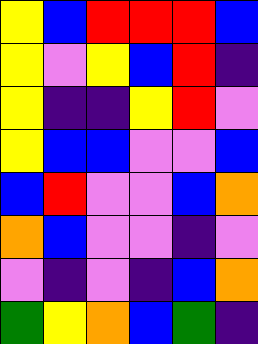[["yellow", "blue", "red", "red", "red", "blue"], ["yellow", "violet", "yellow", "blue", "red", "indigo"], ["yellow", "indigo", "indigo", "yellow", "red", "violet"], ["yellow", "blue", "blue", "violet", "violet", "blue"], ["blue", "red", "violet", "violet", "blue", "orange"], ["orange", "blue", "violet", "violet", "indigo", "violet"], ["violet", "indigo", "violet", "indigo", "blue", "orange"], ["green", "yellow", "orange", "blue", "green", "indigo"]]